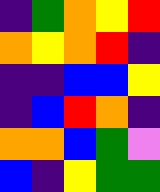[["indigo", "green", "orange", "yellow", "red"], ["orange", "yellow", "orange", "red", "indigo"], ["indigo", "indigo", "blue", "blue", "yellow"], ["indigo", "blue", "red", "orange", "indigo"], ["orange", "orange", "blue", "green", "violet"], ["blue", "indigo", "yellow", "green", "green"]]